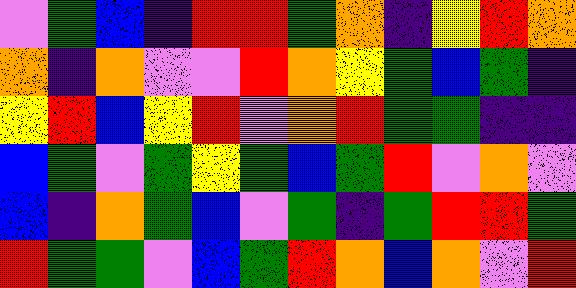[["violet", "green", "blue", "indigo", "red", "red", "green", "orange", "indigo", "yellow", "red", "orange"], ["orange", "indigo", "orange", "violet", "violet", "red", "orange", "yellow", "green", "blue", "green", "indigo"], ["yellow", "red", "blue", "yellow", "red", "violet", "orange", "red", "green", "green", "indigo", "indigo"], ["blue", "green", "violet", "green", "yellow", "green", "blue", "green", "red", "violet", "orange", "violet"], ["blue", "indigo", "orange", "green", "blue", "violet", "green", "indigo", "green", "red", "red", "green"], ["red", "green", "green", "violet", "blue", "green", "red", "orange", "blue", "orange", "violet", "red"]]